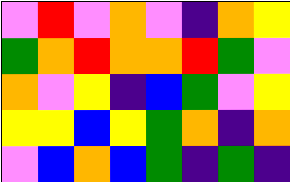[["violet", "red", "violet", "orange", "violet", "indigo", "orange", "yellow"], ["green", "orange", "red", "orange", "orange", "red", "green", "violet"], ["orange", "violet", "yellow", "indigo", "blue", "green", "violet", "yellow"], ["yellow", "yellow", "blue", "yellow", "green", "orange", "indigo", "orange"], ["violet", "blue", "orange", "blue", "green", "indigo", "green", "indigo"]]